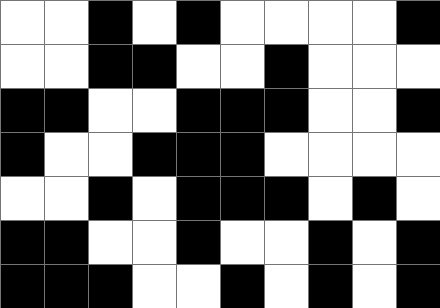[["white", "white", "black", "white", "black", "white", "white", "white", "white", "black"], ["white", "white", "black", "black", "white", "white", "black", "white", "white", "white"], ["black", "black", "white", "white", "black", "black", "black", "white", "white", "black"], ["black", "white", "white", "black", "black", "black", "white", "white", "white", "white"], ["white", "white", "black", "white", "black", "black", "black", "white", "black", "white"], ["black", "black", "white", "white", "black", "white", "white", "black", "white", "black"], ["black", "black", "black", "white", "white", "black", "white", "black", "white", "black"]]